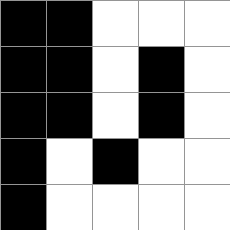[["black", "black", "white", "white", "white"], ["black", "black", "white", "black", "white"], ["black", "black", "white", "black", "white"], ["black", "white", "black", "white", "white"], ["black", "white", "white", "white", "white"]]